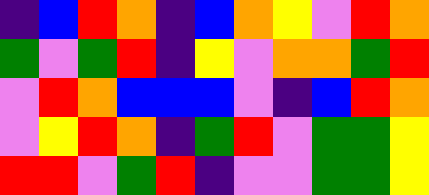[["indigo", "blue", "red", "orange", "indigo", "blue", "orange", "yellow", "violet", "red", "orange"], ["green", "violet", "green", "red", "indigo", "yellow", "violet", "orange", "orange", "green", "red"], ["violet", "red", "orange", "blue", "blue", "blue", "violet", "indigo", "blue", "red", "orange"], ["violet", "yellow", "red", "orange", "indigo", "green", "red", "violet", "green", "green", "yellow"], ["red", "red", "violet", "green", "red", "indigo", "violet", "violet", "green", "green", "yellow"]]